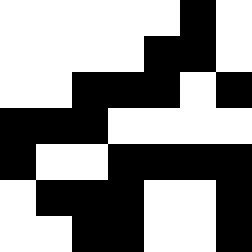[["white", "white", "white", "white", "white", "black", "white"], ["white", "white", "white", "white", "black", "black", "white"], ["white", "white", "black", "black", "black", "white", "black"], ["black", "black", "black", "white", "white", "white", "white"], ["black", "white", "white", "black", "black", "black", "black"], ["white", "black", "black", "black", "white", "white", "black"], ["white", "white", "black", "black", "white", "white", "black"]]